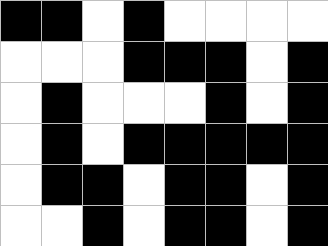[["black", "black", "white", "black", "white", "white", "white", "white"], ["white", "white", "white", "black", "black", "black", "white", "black"], ["white", "black", "white", "white", "white", "black", "white", "black"], ["white", "black", "white", "black", "black", "black", "black", "black"], ["white", "black", "black", "white", "black", "black", "white", "black"], ["white", "white", "black", "white", "black", "black", "white", "black"]]